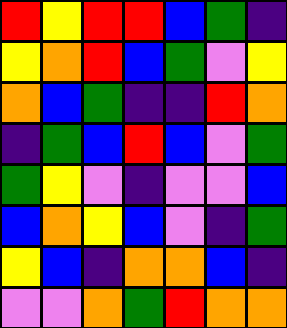[["red", "yellow", "red", "red", "blue", "green", "indigo"], ["yellow", "orange", "red", "blue", "green", "violet", "yellow"], ["orange", "blue", "green", "indigo", "indigo", "red", "orange"], ["indigo", "green", "blue", "red", "blue", "violet", "green"], ["green", "yellow", "violet", "indigo", "violet", "violet", "blue"], ["blue", "orange", "yellow", "blue", "violet", "indigo", "green"], ["yellow", "blue", "indigo", "orange", "orange", "blue", "indigo"], ["violet", "violet", "orange", "green", "red", "orange", "orange"]]